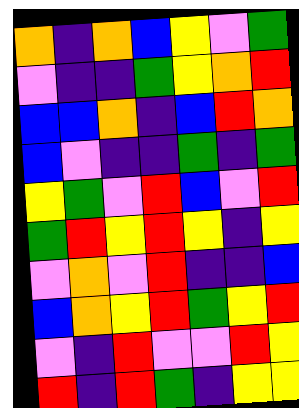[["orange", "indigo", "orange", "blue", "yellow", "violet", "green"], ["violet", "indigo", "indigo", "green", "yellow", "orange", "red"], ["blue", "blue", "orange", "indigo", "blue", "red", "orange"], ["blue", "violet", "indigo", "indigo", "green", "indigo", "green"], ["yellow", "green", "violet", "red", "blue", "violet", "red"], ["green", "red", "yellow", "red", "yellow", "indigo", "yellow"], ["violet", "orange", "violet", "red", "indigo", "indigo", "blue"], ["blue", "orange", "yellow", "red", "green", "yellow", "red"], ["violet", "indigo", "red", "violet", "violet", "red", "yellow"], ["red", "indigo", "red", "green", "indigo", "yellow", "yellow"]]